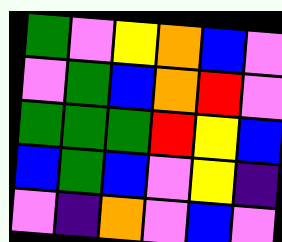[["green", "violet", "yellow", "orange", "blue", "violet"], ["violet", "green", "blue", "orange", "red", "violet"], ["green", "green", "green", "red", "yellow", "blue"], ["blue", "green", "blue", "violet", "yellow", "indigo"], ["violet", "indigo", "orange", "violet", "blue", "violet"]]